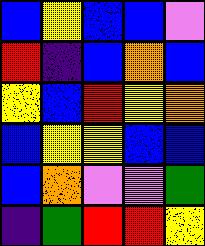[["blue", "yellow", "blue", "blue", "violet"], ["red", "indigo", "blue", "orange", "blue"], ["yellow", "blue", "red", "yellow", "orange"], ["blue", "yellow", "yellow", "blue", "blue"], ["blue", "orange", "violet", "violet", "green"], ["indigo", "green", "red", "red", "yellow"]]